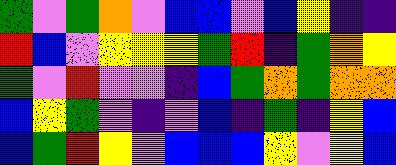[["green", "violet", "green", "orange", "violet", "blue", "blue", "violet", "blue", "yellow", "indigo", "indigo"], ["red", "blue", "violet", "yellow", "yellow", "yellow", "green", "red", "indigo", "green", "orange", "yellow"], ["green", "violet", "red", "violet", "violet", "indigo", "blue", "green", "orange", "green", "orange", "orange"], ["blue", "yellow", "green", "violet", "indigo", "violet", "blue", "indigo", "green", "indigo", "yellow", "blue"], ["blue", "green", "red", "yellow", "violet", "blue", "blue", "blue", "yellow", "violet", "yellow", "blue"]]